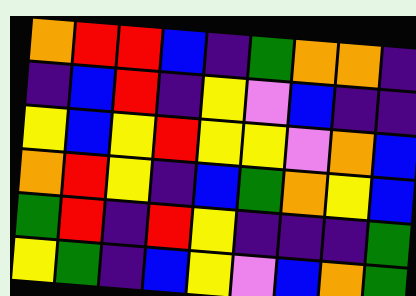[["orange", "red", "red", "blue", "indigo", "green", "orange", "orange", "indigo"], ["indigo", "blue", "red", "indigo", "yellow", "violet", "blue", "indigo", "indigo"], ["yellow", "blue", "yellow", "red", "yellow", "yellow", "violet", "orange", "blue"], ["orange", "red", "yellow", "indigo", "blue", "green", "orange", "yellow", "blue"], ["green", "red", "indigo", "red", "yellow", "indigo", "indigo", "indigo", "green"], ["yellow", "green", "indigo", "blue", "yellow", "violet", "blue", "orange", "green"]]